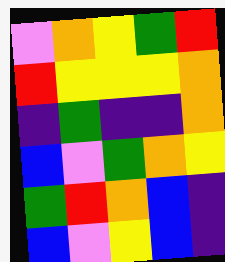[["violet", "orange", "yellow", "green", "red"], ["red", "yellow", "yellow", "yellow", "orange"], ["indigo", "green", "indigo", "indigo", "orange"], ["blue", "violet", "green", "orange", "yellow"], ["green", "red", "orange", "blue", "indigo"], ["blue", "violet", "yellow", "blue", "indigo"]]